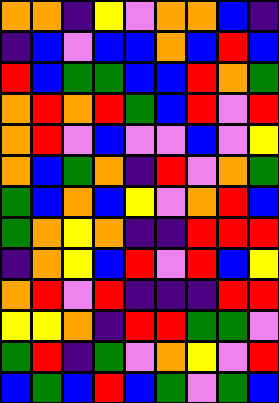[["orange", "orange", "indigo", "yellow", "violet", "orange", "orange", "blue", "indigo"], ["indigo", "blue", "violet", "blue", "blue", "orange", "blue", "red", "blue"], ["red", "blue", "green", "green", "blue", "blue", "red", "orange", "green"], ["orange", "red", "orange", "red", "green", "blue", "red", "violet", "red"], ["orange", "red", "violet", "blue", "violet", "violet", "blue", "violet", "yellow"], ["orange", "blue", "green", "orange", "indigo", "red", "violet", "orange", "green"], ["green", "blue", "orange", "blue", "yellow", "violet", "orange", "red", "blue"], ["green", "orange", "yellow", "orange", "indigo", "indigo", "red", "red", "red"], ["indigo", "orange", "yellow", "blue", "red", "violet", "red", "blue", "yellow"], ["orange", "red", "violet", "red", "indigo", "indigo", "indigo", "red", "red"], ["yellow", "yellow", "orange", "indigo", "red", "red", "green", "green", "violet"], ["green", "red", "indigo", "green", "violet", "orange", "yellow", "violet", "red"], ["blue", "green", "blue", "red", "blue", "green", "violet", "green", "blue"]]